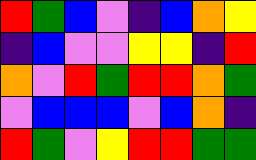[["red", "green", "blue", "violet", "indigo", "blue", "orange", "yellow"], ["indigo", "blue", "violet", "violet", "yellow", "yellow", "indigo", "red"], ["orange", "violet", "red", "green", "red", "red", "orange", "green"], ["violet", "blue", "blue", "blue", "violet", "blue", "orange", "indigo"], ["red", "green", "violet", "yellow", "red", "red", "green", "green"]]